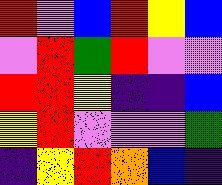[["red", "violet", "blue", "red", "yellow", "blue"], ["violet", "red", "green", "red", "violet", "violet"], ["red", "red", "yellow", "indigo", "indigo", "blue"], ["yellow", "red", "violet", "violet", "violet", "green"], ["indigo", "yellow", "red", "orange", "blue", "indigo"]]